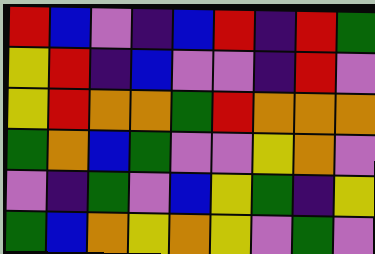[["red", "blue", "violet", "indigo", "blue", "red", "indigo", "red", "green"], ["yellow", "red", "indigo", "blue", "violet", "violet", "indigo", "red", "violet"], ["yellow", "red", "orange", "orange", "green", "red", "orange", "orange", "orange"], ["green", "orange", "blue", "green", "violet", "violet", "yellow", "orange", "violet"], ["violet", "indigo", "green", "violet", "blue", "yellow", "green", "indigo", "yellow"], ["green", "blue", "orange", "yellow", "orange", "yellow", "violet", "green", "violet"]]